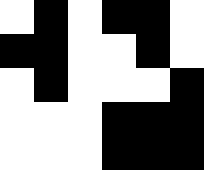[["white", "black", "white", "black", "black", "white"], ["black", "black", "white", "white", "black", "white"], ["white", "black", "white", "white", "white", "black"], ["white", "white", "white", "black", "black", "black"], ["white", "white", "white", "black", "black", "black"]]